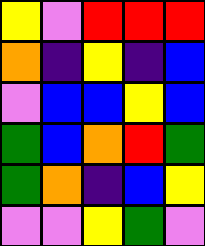[["yellow", "violet", "red", "red", "red"], ["orange", "indigo", "yellow", "indigo", "blue"], ["violet", "blue", "blue", "yellow", "blue"], ["green", "blue", "orange", "red", "green"], ["green", "orange", "indigo", "blue", "yellow"], ["violet", "violet", "yellow", "green", "violet"]]